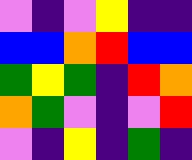[["violet", "indigo", "violet", "yellow", "indigo", "indigo"], ["blue", "blue", "orange", "red", "blue", "blue"], ["green", "yellow", "green", "indigo", "red", "orange"], ["orange", "green", "violet", "indigo", "violet", "red"], ["violet", "indigo", "yellow", "indigo", "green", "indigo"]]